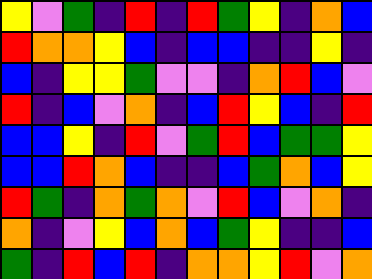[["yellow", "violet", "green", "indigo", "red", "indigo", "red", "green", "yellow", "indigo", "orange", "blue"], ["red", "orange", "orange", "yellow", "blue", "indigo", "blue", "blue", "indigo", "indigo", "yellow", "indigo"], ["blue", "indigo", "yellow", "yellow", "green", "violet", "violet", "indigo", "orange", "red", "blue", "violet"], ["red", "indigo", "blue", "violet", "orange", "indigo", "blue", "red", "yellow", "blue", "indigo", "red"], ["blue", "blue", "yellow", "indigo", "red", "violet", "green", "red", "blue", "green", "green", "yellow"], ["blue", "blue", "red", "orange", "blue", "indigo", "indigo", "blue", "green", "orange", "blue", "yellow"], ["red", "green", "indigo", "orange", "green", "orange", "violet", "red", "blue", "violet", "orange", "indigo"], ["orange", "indigo", "violet", "yellow", "blue", "orange", "blue", "green", "yellow", "indigo", "indigo", "blue"], ["green", "indigo", "red", "blue", "red", "indigo", "orange", "orange", "yellow", "red", "violet", "orange"]]